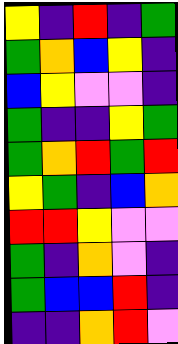[["yellow", "indigo", "red", "indigo", "green"], ["green", "orange", "blue", "yellow", "indigo"], ["blue", "yellow", "violet", "violet", "indigo"], ["green", "indigo", "indigo", "yellow", "green"], ["green", "orange", "red", "green", "red"], ["yellow", "green", "indigo", "blue", "orange"], ["red", "red", "yellow", "violet", "violet"], ["green", "indigo", "orange", "violet", "indigo"], ["green", "blue", "blue", "red", "indigo"], ["indigo", "indigo", "orange", "red", "violet"]]